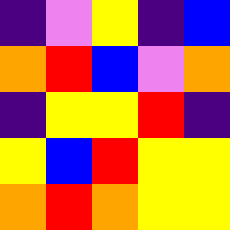[["indigo", "violet", "yellow", "indigo", "blue"], ["orange", "red", "blue", "violet", "orange"], ["indigo", "yellow", "yellow", "red", "indigo"], ["yellow", "blue", "red", "yellow", "yellow"], ["orange", "red", "orange", "yellow", "yellow"]]